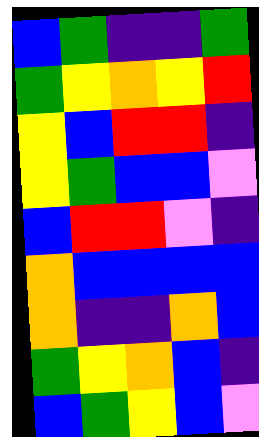[["blue", "green", "indigo", "indigo", "green"], ["green", "yellow", "orange", "yellow", "red"], ["yellow", "blue", "red", "red", "indigo"], ["yellow", "green", "blue", "blue", "violet"], ["blue", "red", "red", "violet", "indigo"], ["orange", "blue", "blue", "blue", "blue"], ["orange", "indigo", "indigo", "orange", "blue"], ["green", "yellow", "orange", "blue", "indigo"], ["blue", "green", "yellow", "blue", "violet"]]